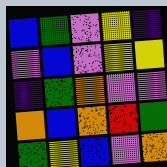[["blue", "green", "violet", "yellow", "indigo"], ["violet", "blue", "violet", "yellow", "yellow"], ["indigo", "green", "orange", "violet", "violet"], ["orange", "blue", "orange", "red", "green"], ["green", "yellow", "blue", "violet", "orange"]]